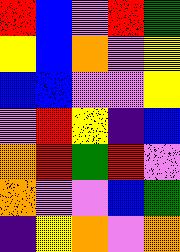[["red", "blue", "violet", "red", "green"], ["yellow", "blue", "orange", "violet", "yellow"], ["blue", "blue", "violet", "violet", "yellow"], ["violet", "red", "yellow", "indigo", "blue"], ["orange", "red", "green", "red", "violet"], ["orange", "violet", "violet", "blue", "green"], ["indigo", "yellow", "orange", "violet", "orange"]]